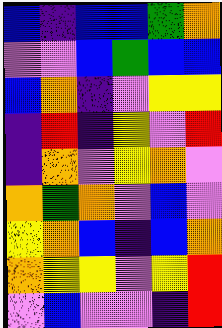[["blue", "indigo", "blue", "blue", "green", "orange"], ["violet", "violet", "blue", "green", "blue", "blue"], ["blue", "orange", "indigo", "violet", "yellow", "yellow"], ["indigo", "red", "indigo", "yellow", "violet", "red"], ["indigo", "orange", "violet", "yellow", "orange", "violet"], ["orange", "green", "orange", "violet", "blue", "violet"], ["yellow", "orange", "blue", "indigo", "blue", "orange"], ["orange", "yellow", "yellow", "violet", "yellow", "red"], ["violet", "blue", "violet", "violet", "indigo", "red"]]